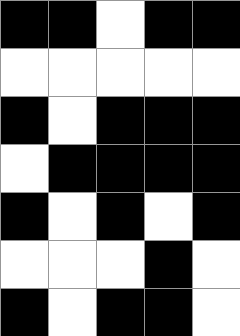[["black", "black", "white", "black", "black"], ["white", "white", "white", "white", "white"], ["black", "white", "black", "black", "black"], ["white", "black", "black", "black", "black"], ["black", "white", "black", "white", "black"], ["white", "white", "white", "black", "white"], ["black", "white", "black", "black", "white"]]